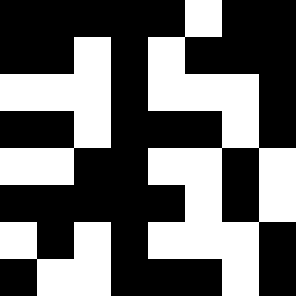[["black", "black", "black", "black", "black", "white", "black", "black"], ["black", "black", "white", "black", "white", "black", "black", "black"], ["white", "white", "white", "black", "white", "white", "white", "black"], ["black", "black", "white", "black", "black", "black", "white", "black"], ["white", "white", "black", "black", "white", "white", "black", "white"], ["black", "black", "black", "black", "black", "white", "black", "white"], ["white", "black", "white", "black", "white", "white", "white", "black"], ["black", "white", "white", "black", "black", "black", "white", "black"]]